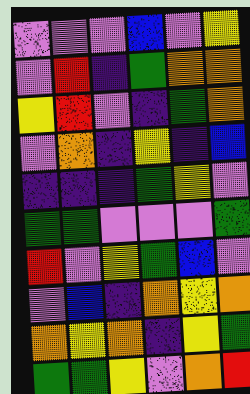[["violet", "violet", "violet", "blue", "violet", "yellow"], ["violet", "red", "indigo", "green", "orange", "orange"], ["yellow", "red", "violet", "indigo", "green", "orange"], ["violet", "orange", "indigo", "yellow", "indigo", "blue"], ["indigo", "indigo", "indigo", "green", "yellow", "violet"], ["green", "green", "violet", "violet", "violet", "green"], ["red", "violet", "yellow", "green", "blue", "violet"], ["violet", "blue", "indigo", "orange", "yellow", "orange"], ["orange", "yellow", "orange", "indigo", "yellow", "green"], ["green", "green", "yellow", "violet", "orange", "red"]]